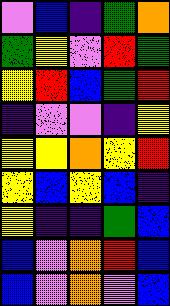[["violet", "blue", "indigo", "green", "orange"], ["green", "yellow", "violet", "red", "green"], ["yellow", "red", "blue", "green", "red"], ["indigo", "violet", "violet", "indigo", "yellow"], ["yellow", "yellow", "orange", "yellow", "red"], ["yellow", "blue", "yellow", "blue", "indigo"], ["yellow", "indigo", "indigo", "green", "blue"], ["blue", "violet", "orange", "red", "blue"], ["blue", "violet", "orange", "violet", "blue"]]